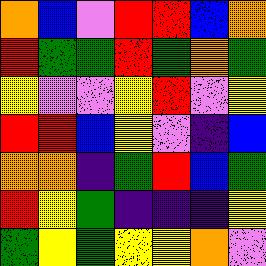[["orange", "blue", "violet", "red", "red", "blue", "orange"], ["red", "green", "green", "red", "green", "orange", "green"], ["yellow", "violet", "violet", "yellow", "red", "violet", "yellow"], ["red", "red", "blue", "yellow", "violet", "indigo", "blue"], ["orange", "orange", "indigo", "green", "red", "blue", "green"], ["red", "yellow", "green", "indigo", "indigo", "indigo", "yellow"], ["green", "yellow", "green", "yellow", "yellow", "orange", "violet"]]